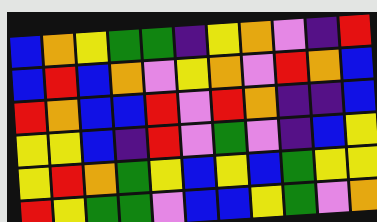[["blue", "orange", "yellow", "green", "green", "indigo", "yellow", "orange", "violet", "indigo", "red"], ["blue", "red", "blue", "orange", "violet", "yellow", "orange", "violet", "red", "orange", "blue"], ["red", "orange", "blue", "blue", "red", "violet", "red", "orange", "indigo", "indigo", "blue"], ["yellow", "yellow", "blue", "indigo", "red", "violet", "green", "violet", "indigo", "blue", "yellow"], ["yellow", "red", "orange", "green", "yellow", "blue", "yellow", "blue", "green", "yellow", "yellow"], ["red", "yellow", "green", "green", "violet", "blue", "blue", "yellow", "green", "violet", "orange"]]